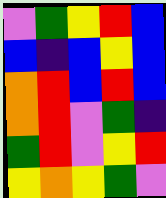[["violet", "green", "yellow", "red", "blue"], ["blue", "indigo", "blue", "yellow", "blue"], ["orange", "red", "blue", "red", "blue"], ["orange", "red", "violet", "green", "indigo"], ["green", "red", "violet", "yellow", "red"], ["yellow", "orange", "yellow", "green", "violet"]]